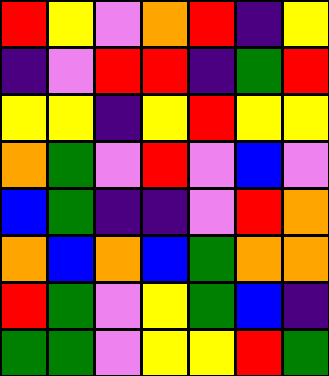[["red", "yellow", "violet", "orange", "red", "indigo", "yellow"], ["indigo", "violet", "red", "red", "indigo", "green", "red"], ["yellow", "yellow", "indigo", "yellow", "red", "yellow", "yellow"], ["orange", "green", "violet", "red", "violet", "blue", "violet"], ["blue", "green", "indigo", "indigo", "violet", "red", "orange"], ["orange", "blue", "orange", "blue", "green", "orange", "orange"], ["red", "green", "violet", "yellow", "green", "blue", "indigo"], ["green", "green", "violet", "yellow", "yellow", "red", "green"]]